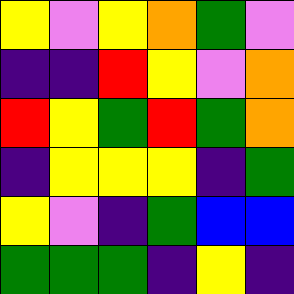[["yellow", "violet", "yellow", "orange", "green", "violet"], ["indigo", "indigo", "red", "yellow", "violet", "orange"], ["red", "yellow", "green", "red", "green", "orange"], ["indigo", "yellow", "yellow", "yellow", "indigo", "green"], ["yellow", "violet", "indigo", "green", "blue", "blue"], ["green", "green", "green", "indigo", "yellow", "indigo"]]